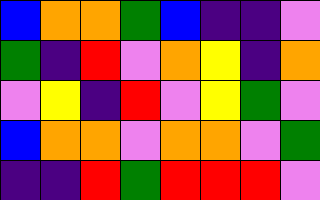[["blue", "orange", "orange", "green", "blue", "indigo", "indigo", "violet"], ["green", "indigo", "red", "violet", "orange", "yellow", "indigo", "orange"], ["violet", "yellow", "indigo", "red", "violet", "yellow", "green", "violet"], ["blue", "orange", "orange", "violet", "orange", "orange", "violet", "green"], ["indigo", "indigo", "red", "green", "red", "red", "red", "violet"]]